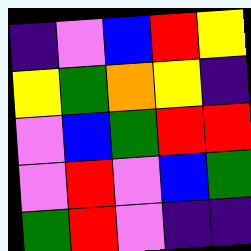[["indigo", "violet", "blue", "red", "yellow"], ["yellow", "green", "orange", "yellow", "indigo"], ["violet", "blue", "green", "red", "red"], ["violet", "red", "violet", "blue", "green"], ["green", "red", "violet", "indigo", "indigo"]]